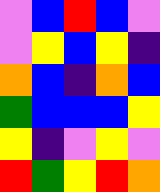[["violet", "blue", "red", "blue", "violet"], ["violet", "yellow", "blue", "yellow", "indigo"], ["orange", "blue", "indigo", "orange", "blue"], ["green", "blue", "blue", "blue", "yellow"], ["yellow", "indigo", "violet", "yellow", "violet"], ["red", "green", "yellow", "red", "orange"]]